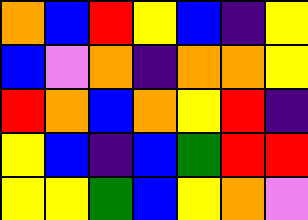[["orange", "blue", "red", "yellow", "blue", "indigo", "yellow"], ["blue", "violet", "orange", "indigo", "orange", "orange", "yellow"], ["red", "orange", "blue", "orange", "yellow", "red", "indigo"], ["yellow", "blue", "indigo", "blue", "green", "red", "red"], ["yellow", "yellow", "green", "blue", "yellow", "orange", "violet"]]